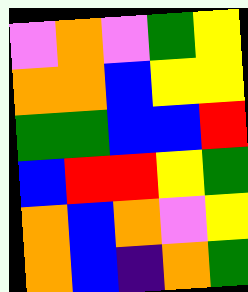[["violet", "orange", "violet", "green", "yellow"], ["orange", "orange", "blue", "yellow", "yellow"], ["green", "green", "blue", "blue", "red"], ["blue", "red", "red", "yellow", "green"], ["orange", "blue", "orange", "violet", "yellow"], ["orange", "blue", "indigo", "orange", "green"]]